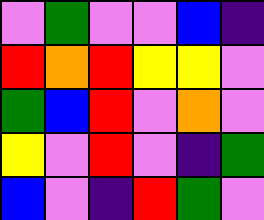[["violet", "green", "violet", "violet", "blue", "indigo"], ["red", "orange", "red", "yellow", "yellow", "violet"], ["green", "blue", "red", "violet", "orange", "violet"], ["yellow", "violet", "red", "violet", "indigo", "green"], ["blue", "violet", "indigo", "red", "green", "violet"]]